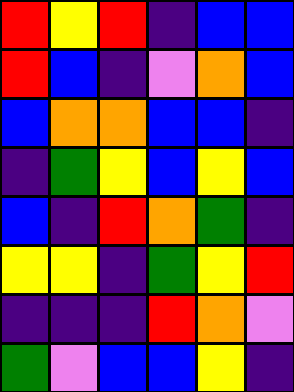[["red", "yellow", "red", "indigo", "blue", "blue"], ["red", "blue", "indigo", "violet", "orange", "blue"], ["blue", "orange", "orange", "blue", "blue", "indigo"], ["indigo", "green", "yellow", "blue", "yellow", "blue"], ["blue", "indigo", "red", "orange", "green", "indigo"], ["yellow", "yellow", "indigo", "green", "yellow", "red"], ["indigo", "indigo", "indigo", "red", "orange", "violet"], ["green", "violet", "blue", "blue", "yellow", "indigo"]]